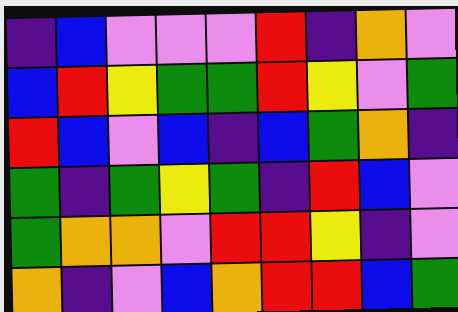[["indigo", "blue", "violet", "violet", "violet", "red", "indigo", "orange", "violet"], ["blue", "red", "yellow", "green", "green", "red", "yellow", "violet", "green"], ["red", "blue", "violet", "blue", "indigo", "blue", "green", "orange", "indigo"], ["green", "indigo", "green", "yellow", "green", "indigo", "red", "blue", "violet"], ["green", "orange", "orange", "violet", "red", "red", "yellow", "indigo", "violet"], ["orange", "indigo", "violet", "blue", "orange", "red", "red", "blue", "green"]]